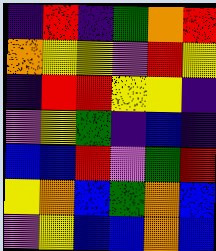[["indigo", "red", "indigo", "green", "orange", "red"], ["orange", "yellow", "yellow", "violet", "red", "yellow"], ["indigo", "red", "red", "yellow", "yellow", "indigo"], ["violet", "yellow", "green", "indigo", "blue", "indigo"], ["blue", "blue", "red", "violet", "green", "red"], ["yellow", "orange", "blue", "green", "orange", "blue"], ["violet", "yellow", "blue", "blue", "orange", "blue"]]